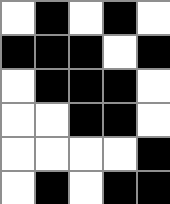[["white", "black", "white", "black", "white"], ["black", "black", "black", "white", "black"], ["white", "black", "black", "black", "white"], ["white", "white", "black", "black", "white"], ["white", "white", "white", "white", "black"], ["white", "black", "white", "black", "black"]]